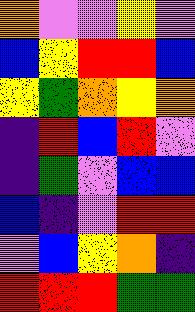[["orange", "violet", "violet", "yellow", "violet"], ["blue", "yellow", "red", "red", "blue"], ["yellow", "green", "orange", "yellow", "orange"], ["indigo", "red", "blue", "red", "violet"], ["indigo", "green", "violet", "blue", "blue"], ["blue", "indigo", "violet", "red", "red"], ["violet", "blue", "yellow", "orange", "indigo"], ["red", "red", "red", "green", "green"]]